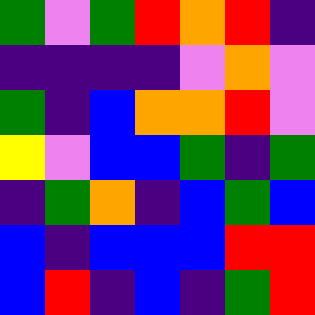[["green", "violet", "green", "red", "orange", "red", "indigo"], ["indigo", "indigo", "indigo", "indigo", "violet", "orange", "violet"], ["green", "indigo", "blue", "orange", "orange", "red", "violet"], ["yellow", "violet", "blue", "blue", "green", "indigo", "green"], ["indigo", "green", "orange", "indigo", "blue", "green", "blue"], ["blue", "indigo", "blue", "blue", "blue", "red", "red"], ["blue", "red", "indigo", "blue", "indigo", "green", "red"]]